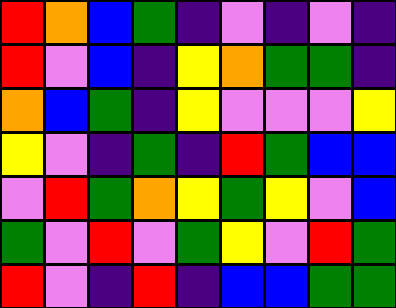[["red", "orange", "blue", "green", "indigo", "violet", "indigo", "violet", "indigo"], ["red", "violet", "blue", "indigo", "yellow", "orange", "green", "green", "indigo"], ["orange", "blue", "green", "indigo", "yellow", "violet", "violet", "violet", "yellow"], ["yellow", "violet", "indigo", "green", "indigo", "red", "green", "blue", "blue"], ["violet", "red", "green", "orange", "yellow", "green", "yellow", "violet", "blue"], ["green", "violet", "red", "violet", "green", "yellow", "violet", "red", "green"], ["red", "violet", "indigo", "red", "indigo", "blue", "blue", "green", "green"]]